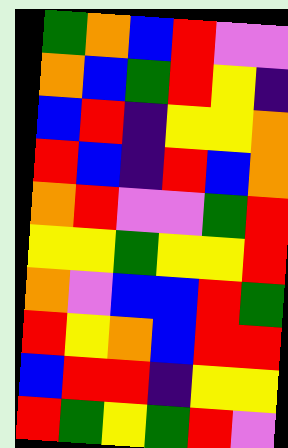[["green", "orange", "blue", "red", "violet", "violet"], ["orange", "blue", "green", "red", "yellow", "indigo"], ["blue", "red", "indigo", "yellow", "yellow", "orange"], ["red", "blue", "indigo", "red", "blue", "orange"], ["orange", "red", "violet", "violet", "green", "red"], ["yellow", "yellow", "green", "yellow", "yellow", "red"], ["orange", "violet", "blue", "blue", "red", "green"], ["red", "yellow", "orange", "blue", "red", "red"], ["blue", "red", "red", "indigo", "yellow", "yellow"], ["red", "green", "yellow", "green", "red", "violet"]]